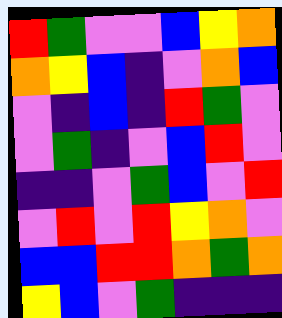[["red", "green", "violet", "violet", "blue", "yellow", "orange"], ["orange", "yellow", "blue", "indigo", "violet", "orange", "blue"], ["violet", "indigo", "blue", "indigo", "red", "green", "violet"], ["violet", "green", "indigo", "violet", "blue", "red", "violet"], ["indigo", "indigo", "violet", "green", "blue", "violet", "red"], ["violet", "red", "violet", "red", "yellow", "orange", "violet"], ["blue", "blue", "red", "red", "orange", "green", "orange"], ["yellow", "blue", "violet", "green", "indigo", "indigo", "indigo"]]